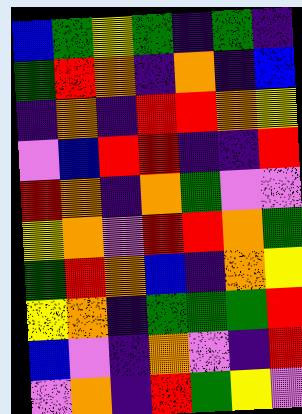[["blue", "green", "yellow", "green", "indigo", "green", "indigo"], ["green", "red", "orange", "indigo", "orange", "indigo", "blue"], ["indigo", "orange", "indigo", "red", "red", "orange", "yellow"], ["violet", "blue", "red", "red", "indigo", "indigo", "red"], ["red", "orange", "indigo", "orange", "green", "violet", "violet"], ["yellow", "orange", "violet", "red", "red", "orange", "green"], ["green", "red", "orange", "blue", "indigo", "orange", "yellow"], ["yellow", "orange", "indigo", "green", "green", "green", "red"], ["blue", "violet", "indigo", "orange", "violet", "indigo", "red"], ["violet", "orange", "indigo", "red", "green", "yellow", "violet"]]